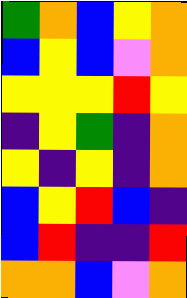[["green", "orange", "blue", "yellow", "orange"], ["blue", "yellow", "blue", "violet", "orange"], ["yellow", "yellow", "yellow", "red", "yellow"], ["indigo", "yellow", "green", "indigo", "orange"], ["yellow", "indigo", "yellow", "indigo", "orange"], ["blue", "yellow", "red", "blue", "indigo"], ["blue", "red", "indigo", "indigo", "red"], ["orange", "orange", "blue", "violet", "orange"]]